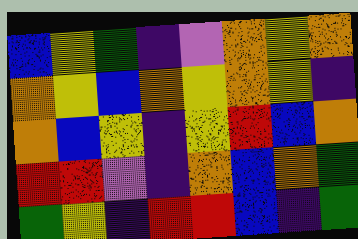[["blue", "yellow", "green", "indigo", "violet", "orange", "yellow", "orange"], ["orange", "yellow", "blue", "orange", "yellow", "orange", "yellow", "indigo"], ["orange", "blue", "yellow", "indigo", "yellow", "red", "blue", "orange"], ["red", "red", "violet", "indigo", "orange", "blue", "orange", "green"], ["green", "yellow", "indigo", "red", "red", "blue", "indigo", "green"]]